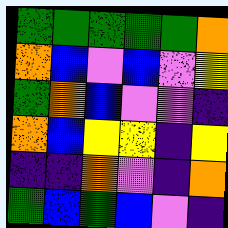[["green", "green", "green", "green", "green", "orange"], ["orange", "blue", "violet", "blue", "violet", "yellow"], ["green", "orange", "blue", "violet", "violet", "indigo"], ["orange", "blue", "yellow", "yellow", "indigo", "yellow"], ["indigo", "indigo", "orange", "violet", "indigo", "orange"], ["green", "blue", "green", "blue", "violet", "indigo"]]